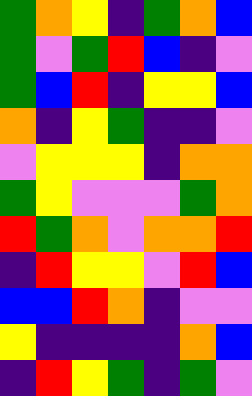[["green", "orange", "yellow", "indigo", "green", "orange", "blue"], ["green", "violet", "green", "red", "blue", "indigo", "violet"], ["green", "blue", "red", "indigo", "yellow", "yellow", "blue"], ["orange", "indigo", "yellow", "green", "indigo", "indigo", "violet"], ["violet", "yellow", "yellow", "yellow", "indigo", "orange", "orange"], ["green", "yellow", "violet", "violet", "violet", "green", "orange"], ["red", "green", "orange", "violet", "orange", "orange", "red"], ["indigo", "red", "yellow", "yellow", "violet", "red", "blue"], ["blue", "blue", "red", "orange", "indigo", "violet", "violet"], ["yellow", "indigo", "indigo", "indigo", "indigo", "orange", "blue"], ["indigo", "red", "yellow", "green", "indigo", "green", "violet"]]